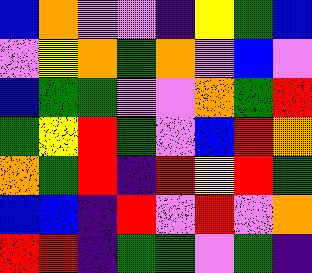[["blue", "orange", "violet", "violet", "indigo", "yellow", "green", "blue"], ["violet", "yellow", "orange", "green", "orange", "violet", "blue", "violet"], ["blue", "green", "green", "violet", "violet", "orange", "green", "red"], ["green", "yellow", "red", "green", "violet", "blue", "red", "orange"], ["orange", "green", "red", "indigo", "red", "yellow", "red", "green"], ["blue", "blue", "indigo", "red", "violet", "red", "violet", "orange"], ["red", "red", "indigo", "green", "green", "violet", "green", "indigo"]]